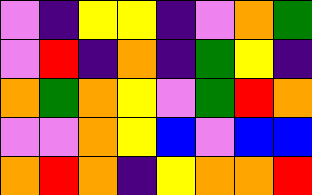[["violet", "indigo", "yellow", "yellow", "indigo", "violet", "orange", "green"], ["violet", "red", "indigo", "orange", "indigo", "green", "yellow", "indigo"], ["orange", "green", "orange", "yellow", "violet", "green", "red", "orange"], ["violet", "violet", "orange", "yellow", "blue", "violet", "blue", "blue"], ["orange", "red", "orange", "indigo", "yellow", "orange", "orange", "red"]]